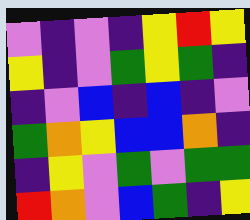[["violet", "indigo", "violet", "indigo", "yellow", "red", "yellow"], ["yellow", "indigo", "violet", "green", "yellow", "green", "indigo"], ["indigo", "violet", "blue", "indigo", "blue", "indigo", "violet"], ["green", "orange", "yellow", "blue", "blue", "orange", "indigo"], ["indigo", "yellow", "violet", "green", "violet", "green", "green"], ["red", "orange", "violet", "blue", "green", "indigo", "yellow"]]